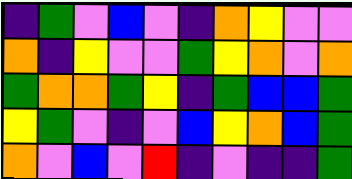[["indigo", "green", "violet", "blue", "violet", "indigo", "orange", "yellow", "violet", "violet"], ["orange", "indigo", "yellow", "violet", "violet", "green", "yellow", "orange", "violet", "orange"], ["green", "orange", "orange", "green", "yellow", "indigo", "green", "blue", "blue", "green"], ["yellow", "green", "violet", "indigo", "violet", "blue", "yellow", "orange", "blue", "green"], ["orange", "violet", "blue", "violet", "red", "indigo", "violet", "indigo", "indigo", "green"]]